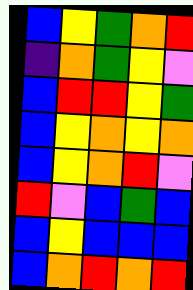[["blue", "yellow", "green", "orange", "red"], ["indigo", "orange", "green", "yellow", "violet"], ["blue", "red", "red", "yellow", "green"], ["blue", "yellow", "orange", "yellow", "orange"], ["blue", "yellow", "orange", "red", "violet"], ["red", "violet", "blue", "green", "blue"], ["blue", "yellow", "blue", "blue", "blue"], ["blue", "orange", "red", "orange", "red"]]